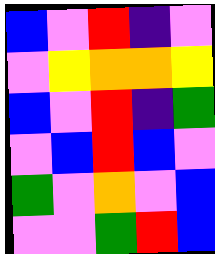[["blue", "violet", "red", "indigo", "violet"], ["violet", "yellow", "orange", "orange", "yellow"], ["blue", "violet", "red", "indigo", "green"], ["violet", "blue", "red", "blue", "violet"], ["green", "violet", "orange", "violet", "blue"], ["violet", "violet", "green", "red", "blue"]]